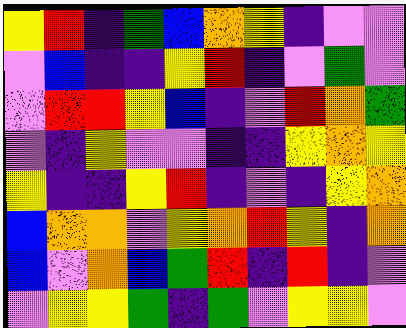[["yellow", "red", "indigo", "green", "blue", "orange", "yellow", "indigo", "violet", "violet"], ["violet", "blue", "indigo", "indigo", "yellow", "red", "indigo", "violet", "green", "violet"], ["violet", "red", "red", "yellow", "blue", "indigo", "violet", "red", "orange", "green"], ["violet", "indigo", "yellow", "violet", "violet", "indigo", "indigo", "yellow", "orange", "yellow"], ["yellow", "indigo", "indigo", "yellow", "red", "indigo", "violet", "indigo", "yellow", "orange"], ["blue", "orange", "orange", "violet", "yellow", "orange", "red", "yellow", "indigo", "orange"], ["blue", "violet", "orange", "blue", "green", "red", "indigo", "red", "indigo", "violet"], ["violet", "yellow", "yellow", "green", "indigo", "green", "violet", "yellow", "yellow", "violet"]]